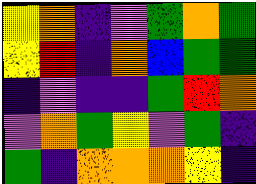[["yellow", "orange", "indigo", "violet", "green", "orange", "green"], ["yellow", "red", "indigo", "orange", "blue", "green", "green"], ["indigo", "violet", "indigo", "indigo", "green", "red", "orange"], ["violet", "orange", "green", "yellow", "violet", "green", "indigo"], ["green", "indigo", "orange", "orange", "orange", "yellow", "indigo"]]